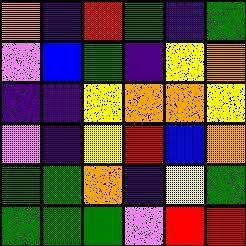[["orange", "indigo", "red", "green", "indigo", "green"], ["violet", "blue", "green", "indigo", "yellow", "orange"], ["indigo", "indigo", "yellow", "orange", "orange", "yellow"], ["violet", "indigo", "yellow", "red", "blue", "orange"], ["green", "green", "orange", "indigo", "yellow", "green"], ["green", "green", "green", "violet", "red", "red"]]